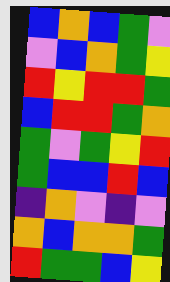[["blue", "orange", "blue", "green", "violet"], ["violet", "blue", "orange", "green", "yellow"], ["red", "yellow", "red", "red", "green"], ["blue", "red", "red", "green", "orange"], ["green", "violet", "green", "yellow", "red"], ["green", "blue", "blue", "red", "blue"], ["indigo", "orange", "violet", "indigo", "violet"], ["orange", "blue", "orange", "orange", "green"], ["red", "green", "green", "blue", "yellow"]]